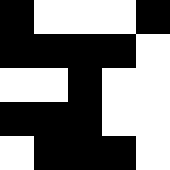[["black", "white", "white", "white", "black"], ["black", "black", "black", "black", "white"], ["white", "white", "black", "white", "white"], ["black", "black", "black", "white", "white"], ["white", "black", "black", "black", "white"]]